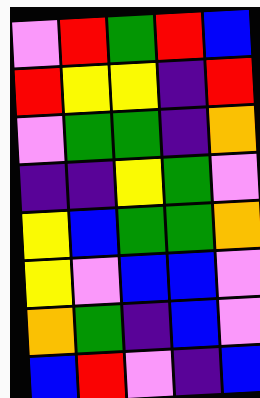[["violet", "red", "green", "red", "blue"], ["red", "yellow", "yellow", "indigo", "red"], ["violet", "green", "green", "indigo", "orange"], ["indigo", "indigo", "yellow", "green", "violet"], ["yellow", "blue", "green", "green", "orange"], ["yellow", "violet", "blue", "blue", "violet"], ["orange", "green", "indigo", "blue", "violet"], ["blue", "red", "violet", "indigo", "blue"]]